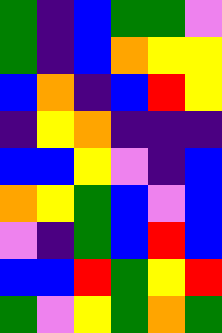[["green", "indigo", "blue", "green", "green", "violet"], ["green", "indigo", "blue", "orange", "yellow", "yellow"], ["blue", "orange", "indigo", "blue", "red", "yellow"], ["indigo", "yellow", "orange", "indigo", "indigo", "indigo"], ["blue", "blue", "yellow", "violet", "indigo", "blue"], ["orange", "yellow", "green", "blue", "violet", "blue"], ["violet", "indigo", "green", "blue", "red", "blue"], ["blue", "blue", "red", "green", "yellow", "red"], ["green", "violet", "yellow", "green", "orange", "green"]]